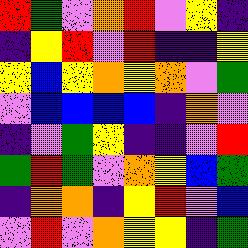[["red", "green", "violet", "orange", "red", "violet", "yellow", "indigo"], ["indigo", "yellow", "red", "violet", "red", "indigo", "indigo", "yellow"], ["yellow", "blue", "yellow", "orange", "yellow", "orange", "violet", "green"], ["violet", "blue", "blue", "blue", "blue", "indigo", "orange", "violet"], ["indigo", "violet", "green", "yellow", "indigo", "indigo", "violet", "red"], ["green", "red", "green", "violet", "orange", "yellow", "blue", "green"], ["indigo", "orange", "orange", "indigo", "yellow", "red", "violet", "blue"], ["violet", "red", "violet", "orange", "yellow", "yellow", "indigo", "green"]]